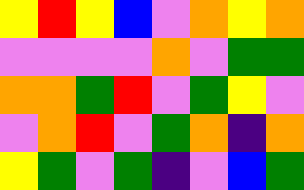[["yellow", "red", "yellow", "blue", "violet", "orange", "yellow", "orange"], ["violet", "violet", "violet", "violet", "orange", "violet", "green", "green"], ["orange", "orange", "green", "red", "violet", "green", "yellow", "violet"], ["violet", "orange", "red", "violet", "green", "orange", "indigo", "orange"], ["yellow", "green", "violet", "green", "indigo", "violet", "blue", "green"]]